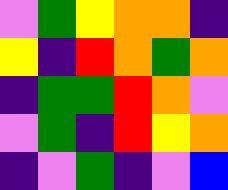[["violet", "green", "yellow", "orange", "orange", "indigo"], ["yellow", "indigo", "red", "orange", "green", "orange"], ["indigo", "green", "green", "red", "orange", "violet"], ["violet", "green", "indigo", "red", "yellow", "orange"], ["indigo", "violet", "green", "indigo", "violet", "blue"]]